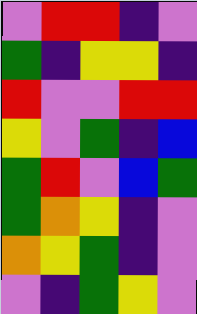[["violet", "red", "red", "indigo", "violet"], ["green", "indigo", "yellow", "yellow", "indigo"], ["red", "violet", "violet", "red", "red"], ["yellow", "violet", "green", "indigo", "blue"], ["green", "red", "violet", "blue", "green"], ["green", "orange", "yellow", "indigo", "violet"], ["orange", "yellow", "green", "indigo", "violet"], ["violet", "indigo", "green", "yellow", "violet"]]